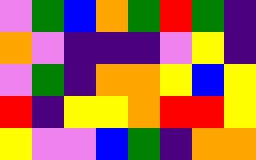[["violet", "green", "blue", "orange", "green", "red", "green", "indigo"], ["orange", "violet", "indigo", "indigo", "indigo", "violet", "yellow", "indigo"], ["violet", "green", "indigo", "orange", "orange", "yellow", "blue", "yellow"], ["red", "indigo", "yellow", "yellow", "orange", "red", "red", "yellow"], ["yellow", "violet", "violet", "blue", "green", "indigo", "orange", "orange"]]